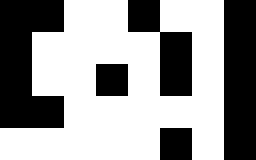[["black", "black", "white", "white", "black", "white", "white", "black"], ["black", "white", "white", "white", "white", "black", "white", "black"], ["black", "white", "white", "black", "white", "black", "white", "black"], ["black", "black", "white", "white", "white", "white", "white", "black"], ["white", "white", "white", "white", "white", "black", "white", "black"]]